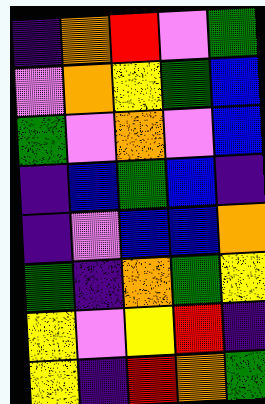[["indigo", "orange", "red", "violet", "green"], ["violet", "orange", "yellow", "green", "blue"], ["green", "violet", "orange", "violet", "blue"], ["indigo", "blue", "green", "blue", "indigo"], ["indigo", "violet", "blue", "blue", "orange"], ["green", "indigo", "orange", "green", "yellow"], ["yellow", "violet", "yellow", "red", "indigo"], ["yellow", "indigo", "red", "orange", "green"]]